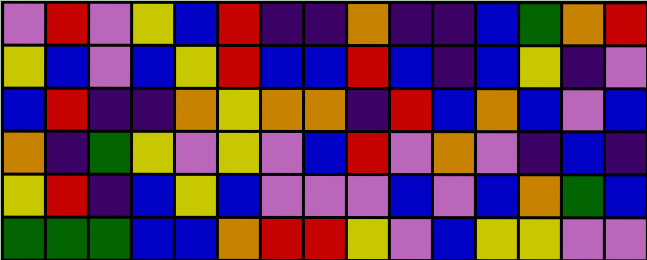[["violet", "red", "violet", "yellow", "blue", "red", "indigo", "indigo", "orange", "indigo", "indigo", "blue", "green", "orange", "red"], ["yellow", "blue", "violet", "blue", "yellow", "red", "blue", "blue", "red", "blue", "indigo", "blue", "yellow", "indigo", "violet"], ["blue", "red", "indigo", "indigo", "orange", "yellow", "orange", "orange", "indigo", "red", "blue", "orange", "blue", "violet", "blue"], ["orange", "indigo", "green", "yellow", "violet", "yellow", "violet", "blue", "red", "violet", "orange", "violet", "indigo", "blue", "indigo"], ["yellow", "red", "indigo", "blue", "yellow", "blue", "violet", "violet", "violet", "blue", "violet", "blue", "orange", "green", "blue"], ["green", "green", "green", "blue", "blue", "orange", "red", "red", "yellow", "violet", "blue", "yellow", "yellow", "violet", "violet"]]